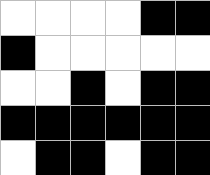[["white", "white", "white", "white", "black", "black"], ["black", "white", "white", "white", "white", "white"], ["white", "white", "black", "white", "black", "black"], ["black", "black", "black", "black", "black", "black"], ["white", "black", "black", "white", "black", "black"]]